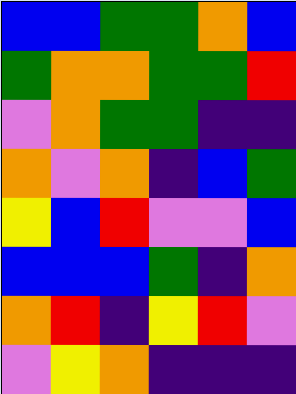[["blue", "blue", "green", "green", "orange", "blue"], ["green", "orange", "orange", "green", "green", "red"], ["violet", "orange", "green", "green", "indigo", "indigo"], ["orange", "violet", "orange", "indigo", "blue", "green"], ["yellow", "blue", "red", "violet", "violet", "blue"], ["blue", "blue", "blue", "green", "indigo", "orange"], ["orange", "red", "indigo", "yellow", "red", "violet"], ["violet", "yellow", "orange", "indigo", "indigo", "indigo"]]